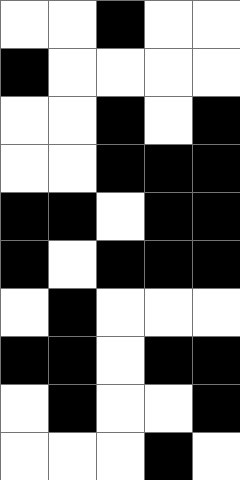[["white", "white", "black", "white", "white"], ["black", "white", "white", "white", "white"], ["white", "white", "black", "white", "black"], ["white", "white", "black", "black", "black"], ["black", "black", "white", "black", "black"], ["black", "white", "black", "black", "black"], ["white", "black", "white", "white", "white"], ["black", "black", "white", "black", "black"], ["white", "black", "white", "white", "black"], ["white", "white", "white", "black", "white"]]